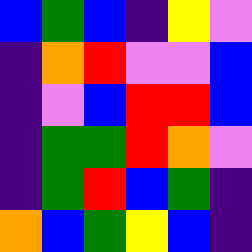[["blue", "green", "blue", "indigo", "yellow", "violet"], ["indigo", "orange", "red", "violet", "violet", "blue"], ["indigo", "violet", "blue", "red", "red", "blue"], ["indigo", "green", "green", "red", "orange", "violet"], ["indigo", "green", "red", "blue", "green", "indigo"], ["orange", "blue", "green", "yellow", "blue", "indigo"]]